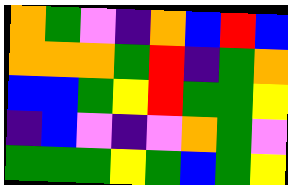[["orange", "green", "violet", "indigo", "orange", "blue", "red", "blue"], ["orange", "orange", "orange", "green", "red", "indigo", "green", "orange"], ["blue", "blue", "green", "yellow", "red", "green", "green", "yellow"], ["indigo", "blue", "violet", "indigo", "violet", "orange", "green", "violet"], ["green", "green", "green", "yellow", "green", "blue", "green", "yellow"]]